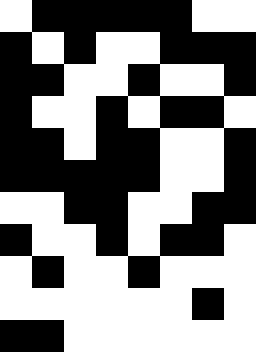[["white", "black", "black", "black", "black", "black", "white", "white"], ["black", "white", "black", "white", "white", "black", "black", "black"], ["black", "black", "white", "white", "black", "white", "white", "black"], ["black", "white", "white", "black", "white", "black", "black", "white"], ["black", "black", "white", "black", "black", "white", "white", "black"], ["black", "black", "black", "black", "black", "white", "white", "black"], ["white", "white", "black", "black", "white", "white", "black", "black"], ["black", "white", "white", "black", "white", "black", "black", "white"], ["white", "black", "white", "white", "black", "white", "white", "white"], ["white", "white", "white", "white", "white", "white", "black", "white"], ["black", "black", "white", "white", "white", "white", "white", "white"]]